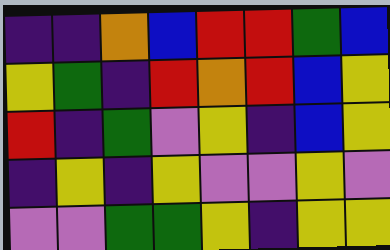[["indigo", "indigo", "orange", "blue", "red", "red", "green", "blue"], ["yellow", "green", "indigo", "red", "orange", "red", "blue", "yellow"], ["red", "indigo", "green", "violet", "yellow", "indigo", "blue", "yellow"], ["indigo", "yellow", "indigo", "yellow", "violet", "violet", "yellow", "violet"], ["violet", "violet", "green", "green", "yellow", "indigo", "yellow", "yellow"]]